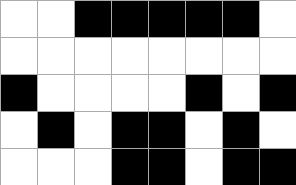[["white", "white", "black", "black", "black", "black", "black", "white"], ["white", "white", "white", "white", "white", "white", "white", "white"], ["black", "white", "white", "white", "white", "black", "white", "black"], ["white", "black", "white", "black", "black", "white", "black", "white"], ["white", "white", "white", "black", "black", "white", "black", "black"]]